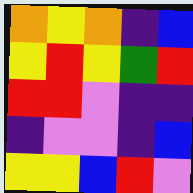[["orange", "yellow", "orange", "indigo", "blue"], ["yellow", "red", "yellow", "green", "red"], ["red", "red", "violet", "indigo", "indigo"], ["indigo", "violet", "violet", "indigo", "blue"], ["yellow", "yellow", "blue", "red", "violet"]]